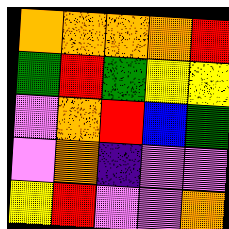[["orange", "orange", "orange", "orange", "red"], ["green", "red", "green", "yellow", "yellow"], ["violet", "orange", "red", "blue", "green"], ["violet", "orange", "indigo", "violet", "violet"], ["yellow", "red", "violet", "violet", "orange"]]